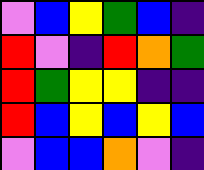[["violet", "blue", "yellow", "green", "blue", "indigo"], ["red", "violet", "indigo", "red", "orange", "green"], ["red", "green", "yellow", "yellow", "indigo", "indigo"], ["red", "blue", "yellow", "blue", "yellow", "blue"], ["violet", "blue", "blue", "orange", "violet", "indigo"]]